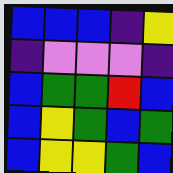[["blue", "blue", "blue", "indigo", "yellow"], ["indigo", "violet", "violet", "violet", "indigo"], ["blue", "green", "green", "red", "blue"], ["blue", "yellow", "green", "blue", "green"], ["blue", "yellow", "yellow", "green", "blue"]]